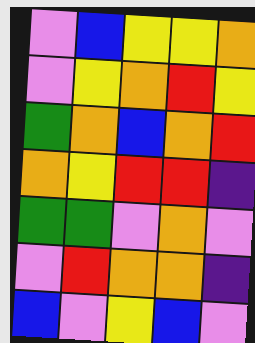[["violet", "blue", "yellow", "yellow", "orange"], ["violet", "yellow", "orange", "red", "yellow"], ["green", "orange", "blue", "orange", "red"], ["orange", "yellow", "red", "red", "indigo"], ["green", "green", "violet", "orange", "violet"], ["violet", "red", "orange", "orange", "indigo"], ["blue", "violet", "yellow", "blue", "violet"]]